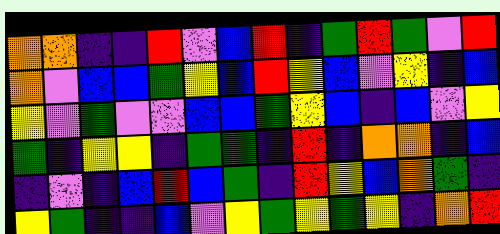[["orange", "orange", "indigo", "indigo", "red", "violet", "blue", "red", "indigo", "green", "red", "green", "violet", "red"], ["orange", "violet", "blue", "blue", "green", "yellow", "blue", "red", "yellow", "blue", "violet", "yellow", "indigo", "blue"], ["yellow", "violet", "green", "violet", "violet", "blue", "blue", "green", "yellow", "blue", "indigo", "blue", "violet", "yellow"], ["green", "indigo", "yellow", "yellow", "indigo", "green", "green", "indigo", "red", "indigo", "orange", "orange", "indigo", "blue"], ["indigo", "violet", "indigo", "blue", "red", "blue", "green", "indigo", "red", "yellow", "blue", "orange", "green", "indigo"], ["yellow", "green", "indigo", "indigo", "blue", "violet", "yellow", "green", "yellow", "green", "yellow", "indigo", "orange", "red"]]